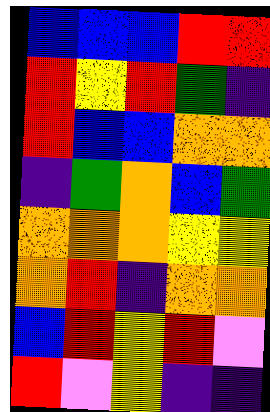[["blue", "blue", "blue", "red", "red"], ["red", "yellow", "red", "green", "indigo"], ["red", "blue", "blue", "orange", "orange"], ["indigo", "green", "orange", "blue", "green"], ["orange", "orange", "orange", "yellow", "yellow"], ["orange", "red", "indigo", "orange", "orange"], ["blue", "red", "yellow", "red", "violet"], ["red", "violet", "yellow", "indigo", "indigo"]]